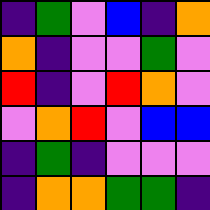[["indigo", "green", "violet", "blue", "indigo", "orange"], ["orange", "indigo", "violet", "violet", "green", "violet"], ["red", "indigo", "violet", "red", "orange", "violet"], ["violet", "orange", "red", "violet", "blue", "blue"], ["indigo", "green", "indigo", "violet", "violet", "violet"], ["indigo", "orange", "orange", "green", "green", "indigo"]]